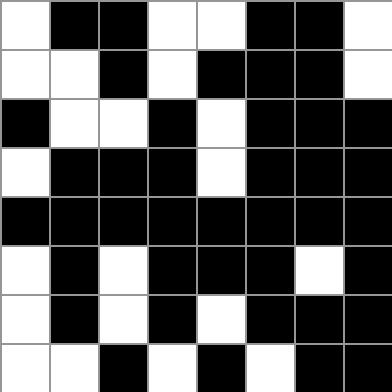[["white", "black", "black", "white", "white", "black", "black", "white"], ["white", "white", "black", "white", "black", "black", "black", "white"], ["black", "white", "white", "black", "white", "black", "black", "black"], ["white", "black", "black", "black", "white", "black", "black", "black"], ["black", "black", "black", "black", "black", "black", "black", "black"], ["white", "black", "white", "black", "black", "black", "white", "black"], ["white", "black", "white", "black", "white", "black", "black", "black"], ["white", "white", "black", "white", "black", "white", "black", "black"]]